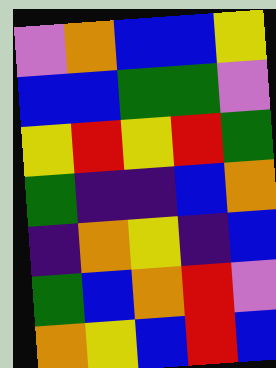[["violet", "orange", "blue", "blue", "yellow"], ["blue", "blue", "green", "green", "violet"], ["yellow", "red", "yellow", "red", "green"], ["green", "indigo", "indigo", "blue", "orange"], ["indigo", "orange", "yellow", "indigo", "blue"], ["green", "blue", "orange", "red", "violet"], ["orange", "yellow", "blue", "red", "blue"]]